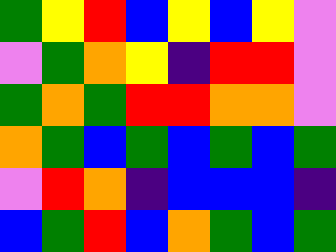[["green", "yellow", "red", "blue", "yellow", "blue", "yellow", "violet"], ["violet", "green", "orange", "yellow", "indigo", "red", "red", "violet"], ["green", "orange", "green", "red", "red", "orange", "orange", "violet"], ["orange", "green", "blue", "green", "blue", "green", "blue", "green"], ["violet", "red", "orange", "indigo", "blue", "blue", "blue", "indigo"], ["blue", "green", "red", "blue", "orange", "green", "blue", "green"]]